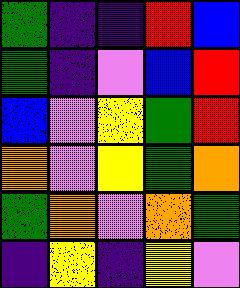[["green", "indigo", "indigo", "red", "blue"], ["green", "indigo", "violet", "blue", "red"], ["blue", "violet", "yellow", "green", "red"], ["orange", "violet", "yellow", "green", "orange"], ["green", "orange", "violet", "orange", "green"], ["indigo", "yellow", "indigo", "yellow", "violet"]]